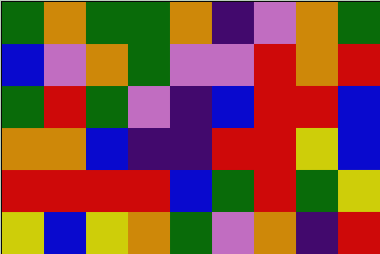[["green", "orange", "green", "green", "orange", "indigo", "violet", "orange", "green"], ["blue", "violet", "orange", "green", "violet", "violet", "red", "orange", "red"], ["green", "red", "green", "violet", "indigo", "blue", "red", "red", "blue"], ["orange", "orange", "blue", "indigo", "indigo", "red", "red", "yellow", "blue"], ["red", "red", "red", "red", "blue", "green", "red", "green", "yellow"], ["yellow", "blue", "yellow", "orange", "green", "violet", "orange", "indigo", "red"]]